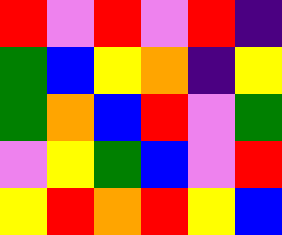[["red", "violet", "red", "violet", "red", "indigo"], ["green", "blue", "yellow", "orange", "indigo", "yellow"], ["green", "orange", "blue", "red", "violet", "green"], ["violet", "yellow", "green", "blue", "violet", "red"], ["yellow", "red", "orange", "red", "yellow", "blue"]]